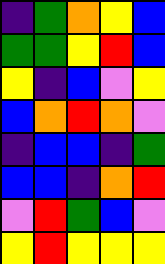[["indigo", "green", "orange", "yellow", "blue"], ["green", "green", "yellow", "red", "blue"], ["yellow", "indigo", "blue", "violet", "yellow"], ["blue", "orange", "red", "orange", "violet"], ["indigo", "blue", "blue", "indigo", "green"], ["blue", "blue", "indigo", "orange", "red"], ["violet", "red", "green", "blue", "violet"], ["yellow", "red", "yellow", "yellow", "yellow"]]